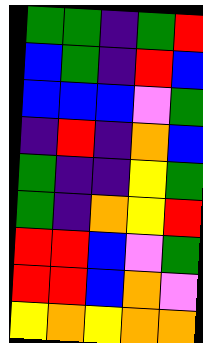[["green", "green", "indigo", "green", "red"], ["blue", "green", "indigo", "red", "blue"], ["blue", "blue", "blue", "violet", "green"], ["indigo", "red", "indigo", "orange", "blue"], ["green", "indigo", "indigo", "yellow", "green"], ["green", "indigo", "orange", "yellow", "red"], ["red", "red", "blue", "violet", "green"], ["red", "red", "blue", "orange", "violet"], ["yellow", "orange", "yellow", "orange", "orange"]]